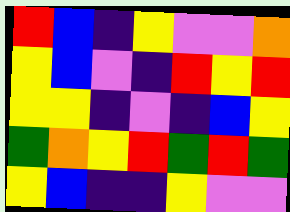[["red", "blue", "indigo", "yellow", "violet", "violet", "orange"], ["yellow", "blue", "violet", "indigo", "red", "yellow", "red"], ["yellow", "yellow", "indigo", "violet", "indigo", "blue", "yellow"], ["green", "orange", "yellow", "red", "green", "red", "green"], ["yellow", "blue", "indigo", "indigo", "yellow", "violet", "violet"]]